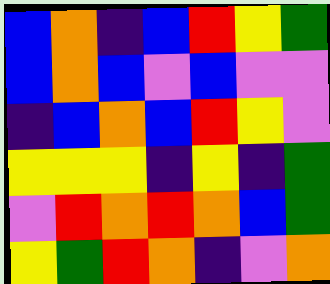[["blue", "orange", "indigo", "blue", "red", "yellow", "green"], ["blue", "orange", "blue", "violet", "blue", "violet", "violet"], ["indigo", "blue", "orange", "blue", "red", "yellow", "violet"], ["yellow", "yellow", "yellow", "indigo", "yellow", "indigo", "green"], ["violet", "red", "orange", "red", "orange", "blue", "green"], ["yellow", "green", "red", "orange", "indigo", "violet", "orange"]]